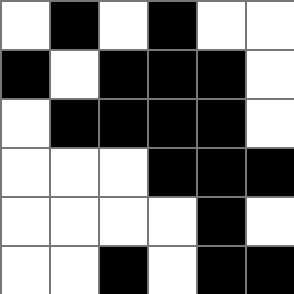[["white", "black", "white", "black", "white", "white"], ["black", "white", "black", "black", "black", "white"], ["white", "black", "black", "black", "black", "white"], ["white", "white", "white", "black", "black", "black"], ["white", "white", "white", "white", "black", "white"], ["white", "white", "black", "white", "black", "black"]]